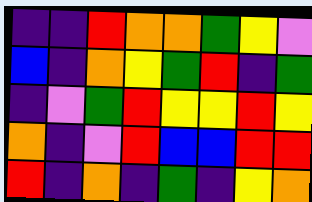[["indigo", "indigo", "red", "orange", "orange", "green", "yellow", "violet"], ["blue", "indigo", "orange", "yellow", "green", "red", "indigo", "green"], ["indigo", "violet", "green", "red", "yellow", "yellow", "red", "yellow"], ["orange", "indigo", "violet", "red", "blue", "blue", "red", "red"], ["red", "indigo", "orange", "indigo", "green", "indigo", "yellow", "orange"]]